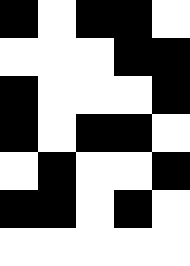[["black", "white", "black", "black", "white"], ["white", "white", "white", "black", "black"], ["black", "white", "white", "white", "black"], ["black", "white", "black", "black", "white"], ["white", "black", "white", "white", "black"], ["black", "black", "white", "black", "white"], ["white", "white", "white", "white", "white"]]